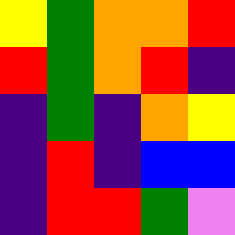[["yellow", "green", "orange", "orange", "red"], ["red", "green", "orange", "red", "indigo"], ["indigo", "green", "indigo", "orange", "yellow"], ["indigo", "red", "indigo", "blue", "blue"], ["indigo", "red", "red", "green", "violet"]]